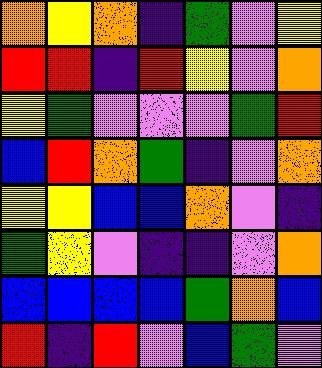[["orange", "yellow", "orange", "indigo", "green", "violet", "yellow"], ["red", "red", "indigo", "red", "yellow", "violet", "orange"], ["yellow", "green", "violet", "violet", "violet", "green", "red"], ["blue", "red", "orange", "green", "indigo", "violet", "orange"], ["yellow", "yellow", "blue", "blue", "orange", "violet", "indigo"], ["green", "yellow", "violet", "indigo", "indigo", "violet", "orange"], ["blue", "blue", "blue", "blue", "green", "orange", "blue"], ["red", "indigo", "red", "violet", "blue", "green", "violet"]]